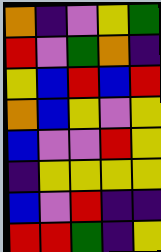[["orange", "indigo", "violet", "yellow", "green"], ["red", "violet", "green", "orange", "indigo"], ["yellow", "blue", "red", "blue", "red"], ["orange", "blue", "yellow", "violet", "yellow"], ["blue", "violet", "violet", "red", "yellow"], ["indigo", "yellow", "yellow", "yellow", "yellow"], ["blue", "violet", "red", "indigo", "indigo"], ["red", "red", "green", "indigo", "yellow"]]